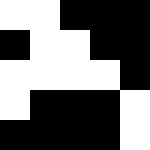[["white", "white", "black", "black", "black"], ["black", "white", "white", "black", "black"], ["white", "white", "white", "white", "black"], ["white", "black", "black", "black", "white"], ["black", "black", "black", "black", "white"]]